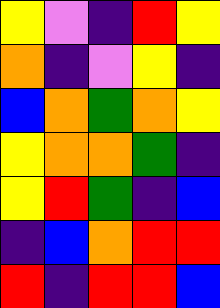[["yellow", "violet", "indigo", "red", "yellow"], ["orange", "indigo", "violet", "yellow", "indigo"], ["blue", "orange", "green", "orange", "yellow"], ["yellow", "orange", "orange", "green", "indigo"], ["yellow", "red", "green", "indigo", "blue"], ["indigo", "blue", "orange", "red", "red"], ["red", "indigo", "red", "red", "blue"]]